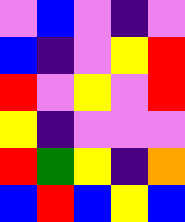[["violet", "blue", "violet", "indigo", "violet"], ["blue", "indigo", "violet", "yellow", "red"], ["red", "violet", "yellow", "violet", "red"], ["yellow", "indigo", "violet", "violet", "violet"], ["red", "green", "yellow", "indigo", "orange"], ["blue", "red", "blue", "yellow", "blue"]]